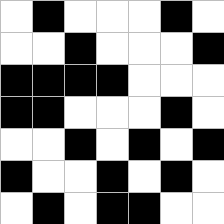[["white", "black", "white", "white", "white", "black", "white"], ["white", "white", "black", "white", "white", "white", "black"], ["black", "black", "black", "black", "white", "white", "white"], ["black", "black", "white", "white", "white", "black", "white"], ["white", "white", "black", "white", "black", "white", "black"], ["black", "white", "white", "black", "white", "black", "white"], ["white", "black", "white", "black", "black", "white", "white"]]